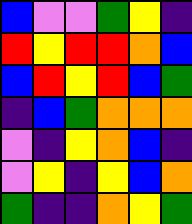[["blue", "violet", "violet", "green", "yellow", "indigo"], ["red", "yellow", "red", "red", "orange", "blue"], ["blue", "red", "yellow", "red", "blue", "green"], ["indigo", "blue", "green", "orange", "orange", "orange"], ["violet", "indigo", "yellow", "orange", "blue", "indigo"], ["violet", "yellow", "indigo", "yellow", "blue", "orange"], ["green", "indigo", "indigo", "orange", "yellow", "green"]]